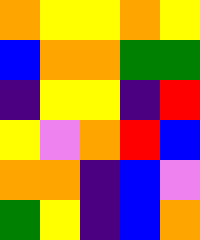[["orange", "yellow", "yellow", "orange", "yellow"], ["blue", "orange", "orange", "green", "green"], ["indigo", "yellow", "yellow", "indigo", "red"], ["yellow", "violet", "orange", "red", "blue"], ["orange", "orange", "indigo", "blue", "violet"], ["green", "yellow", "indigo", "blue", "orange"]]